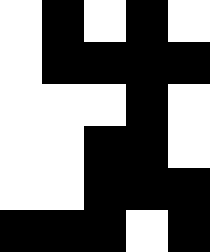[["white", "black", "white", "black", "white"], ["white", "black", "black", "black", "black"], ["white", "white", "white", "black", "white"], ["white", "white", "black", "black", "white"], ["white", "white", "black", "black", "black"], ["black", "black", "black", "white", "black"]]